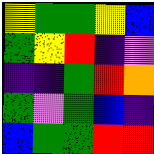[["yellow", "green", "green", "yellow", "blue"], ["green", "yellow", "red", "indigo", "violet"], ["indigo", "indigo", "green", "red", "orange"], ["green", "violet", "green", "blue", "indigo"], ["blue", "green", "green", "red", "red"]]